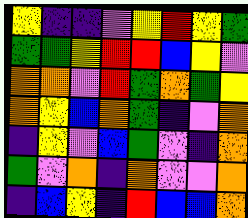[["yellow", "indigo", "indigo", "violet", "yellow", "red", "yellow", "green"], ["green", "green", "yellow", "red", "red", "blue", "yellow", "violet"], ["orange", "orange", "violet", "red", "green", "orange", "green", "yellow"], ["orange", "yellow", "blue", "orange", "green", "indigo", "violet", "orange"], ["indigo", "yellow", "violet", "blue", "green", "violet", "indigo", "orange"], ["green", "violet", "orange", "indigo", "orange", "violet", "violet", "orange"], ["indigo", "blue", "yellow", "indigo", "red", "blue", "blue", "orange"]]